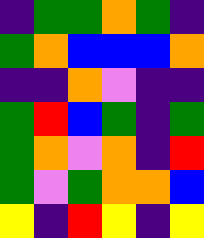[["indigo", "green", "green", "orange", "green", "indigo"], ["green", "orange", "blue", "blue", "blue", "orange"], ["indigo", "indigo", "orange", "violet", "indigo", "indigo"], ["green", "red", "blue", "green", "indigo", "green"], ["green", "orange", "violet", "orange", "indigo", "red"], ["green", "violet", "green", "orange", "orange", "blue"], ["yellow", "indigo", "red", "yellow", "indigo", "yellow"]]